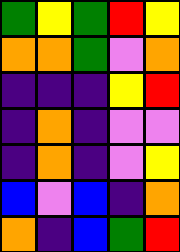[["green", "yellow", "green", "red", "yellow"], ["orange", "orange", "green", "violet", "orange"], ["indigo", "indigo", "indigo", "yellow", "red"], ["indigo", "orange", "indigo", "violet", "violet"], ["indigo", "orange", "indigo", "violet", "yellow"], ["blue", "violet", "blue", "indigo", "orange"], ["orange", "indigo", "blue", "green", "red"]]